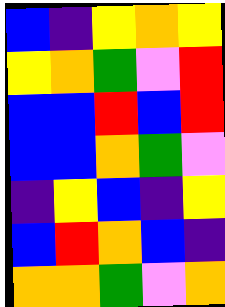[["blue", "indigo", "yellow", "orange", "yellow"], ["yellow", "orange", "green", "violet", "red"], ["blue", "blue", "red", "blue", "red"], ["blue", "blue", "orange", "green", "violet"], ["indigo", "yellow", "blue", "indigo", "yellow"], ["blue", "red", "orange", "blue", "indigo"], ["orange", "orange", "green", "violet", "orange"]]